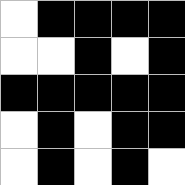[["white", "black", "black", "black", "black"], ["white", "white", "black", "white", "black"], ["black", "black", "black", "black", "black"], ["white", "black", "white", "black", "black"], ["white", "black", "white", "black", "white"]]